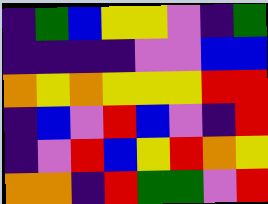[["indigo", "green", "blue", "yellow", "yellow", "violet", "indigo", "green"], ["indigo", "indigo", "indigo", "indigo", "violet", "violet", "blue", "blue"], ["orange", "yellow", "orange", "yellow", "yellow", "yellow", "red", "red"], ["indigo", "blue", "violet", "red", "blue", "violet", "indigo", "red"], ["indigo", "violet", "red", "blue", "yellow", "red", "orange", "yellow"], ["orange", "orange", "indigo", "red", "green", "green", "violet", "red"]]